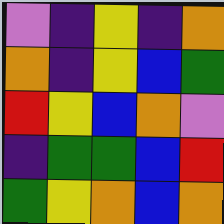[["violet", "indigo", "yellow", "indigo", "orange"], ["orange", "indigo", "yellow", "blue", "green"], ["red", "yellow", "blue", "orange", "violet"], ["indigo", "green", "green", "blue", "red"], ["green", "yellow", "orange", "blue", "orange"]]